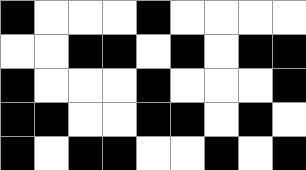[["black", "white", "white", "white", "black", "white", "white", "white", "white"], ["white", "white", "black", "black", "white", "black", "white", "black", "black"], ["black", "white", "white", "white", "black", "white", "white", "white", "black"], ["black", "black", "white", "white", "black", "black", "white", "black", "white"], ["black", "white", "black", "black", "white", "white", "black", "white", "black"]]